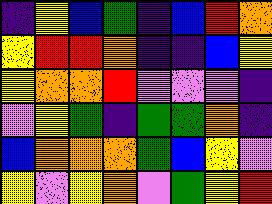[["indigo", "yellow", "blue", "green", "indigo", "blue", "red", "orange"], ["yellow", "red", "red", "orange", "indigo", "indigo", "blue", "yellow"], ["yellow", "orange", "orange", "red", "violet", "violet", "violet", "indigo"], ["violet", "yellow", "green", "indigo", "green", "green", "orange", "indigo"], ["blue", "orange", "orange", "orange", "green", "blue", "yellow", "violet"], ["yellow", "violet", "yellow", "orange", "violet", "green", "yellow", "red"]]